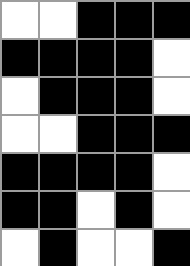[["white", "white", "black", "black", "black"], ["black", "black", "black", "black", "white"], ["white", "black", "black", "black", "white"], ["white", "white", "black", "black", "black"], ["black", "black", "black", "black", "white"], ["black", "black", "white", "black", "white"], ["white", "black", "white", "white", "black"]]